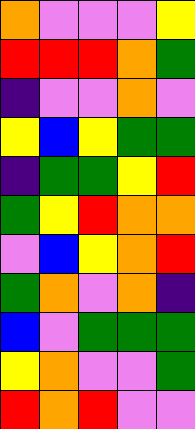[["orange", "violet", "violet", "violet", "yellow"], ["red", "red", "red", "orange", "green"], ["indigo", "violet", "violet", "orange", "violet"], ["yellow", "blue", "yellow", "green", "green"], ["indigo", "green", "green", "yellow", "red"], ["green", "yellow", "red", "orange", "orange"], ["violet", "blue", "yellow", "orange", "red"], ["green", "orange", "violet", "orange", "indigo"], ["blue", "violet", "green", "green", "green"], ["yellow", "orange", "violet", "violet", "green"], ["red", "orange", "red", "violet", "violet"]]